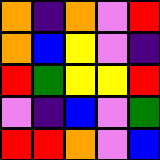[["orange", "indigo", "orange", "violet", "red"], ["orange", "blue", "yellow", "violet", "indigo"], ["red", "green", "yellow", "yellow", "red"], ["violet", "indigo", "blue", "violet", "green"], ["red", "red", "orange", "violet", "blue"]]